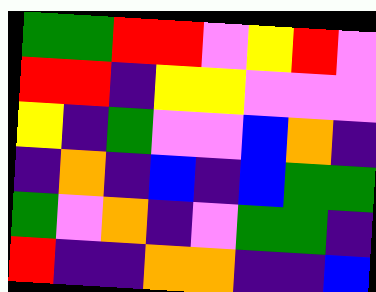[["green", "green", "red", "red", "violet", "yellow", "red", "violet"], ["red", "red", "indigo", "yellow", "yellow", "violet", "violet", "violet"], ["yellow", "indigo", "green", "violet", "violet", "blue", "orange", "indigo"], ["indigo", "orange", "indigo", "blue", "indigo", "blue", "green", "green"], ["green", "violet", "orange", "indigo", "violet", "green", "green", "indigo"], ["red", "indigo", "indigo", "orange", "orange", "indigo", "indigo", "blue"]]